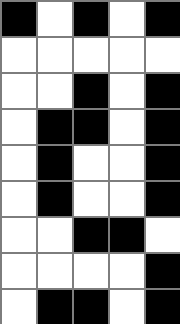[["black", "white", "black", "white", "black"], ["white", "white", "white", "white", "white"], ["white", "white", "black", "white", "black"], ["white", "black", "black", "white", "black"], ["white", "black", "white", "white", "black"], ["white", "black", "white", "white", "black"], ["white", "white", "black", "black", "white"], ["white", "white", "white", "white", "black"], ["white", "black", "black", "white", "black"]]